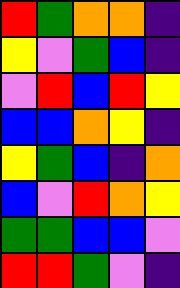[["red", "green", "orange", "orange", "indigo"], ["yellow", "violet", "green", "blue", "indigo"], ["violet", "red", "blue", "red", "yellow"], ["blue", "blue", "orange", "yellow", "indigo"], ["yellow", "green", "blue", "indigo", "orange"], ["blue", "violet", "red", "orange", "yellow"], ["green", "green", "blue", "blue", "violet"], ["red", "red", "green", "violet", "indigo"]]